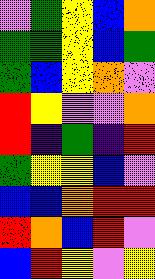[["violet", "green", "yellow", "blue", "orange"], ["green", "green", "yellow", "blue", "green"], ["green", "blue", "yellow", "orange", "violet"], ["red", "yellow", "violet", "violet", "orange"], ["red", "indigo", "green", "indigo", "red"], ["green", "yellow", "yellow", "blue", "violet"], ["blue", "blue", "orange", "red", "red"], ["red", "orange", "blue", "red", "violet"], ["blue", "red", "yellow", "violet", "yellow"]]